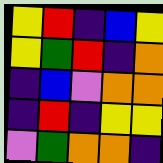[["yellow", "red", "indigo", "blue", "yellow"], ["yellow", "green", "red", "indigo", "orange"], ["indigo", "blue", "violet", "orange", "orange"], ["indigo", "red", "indigo", "yellow", "yellow"], ["violet", "green", "orange", "orange", "indigo"]]